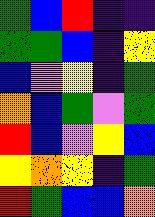[["green", "blue", "red", "indigo", "indigo"], ["green", "green", "blue", "indigo", "yellow"], ["blue", "violet", "yellow", "indigo", "green"], ["orange", "blue", "green", "violet", "green"], ["red", "blue", "violet", "yellow", "blue"], ["yellow", "orange", "yellow", "indigo", "green"], ["red", "green", "blue", "blue", "orange"]]